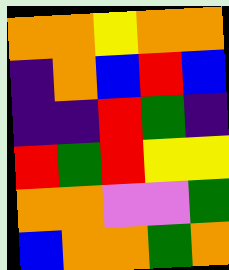[["orange", "orange", "yellow", "orange", "orange"], ["indigo", "orange", "blue", "red", "blue"], ["indigo", "indigo", "red", "green", "indigo"], ["red", "green", "red", "yellow", "yellow"], ["orange", "orange", "violet", "violet", "green"], ["blue", "orange", "orange", "green", "orange"]]